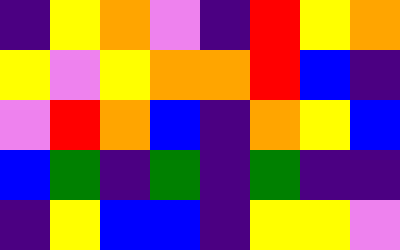[["indigo", "yellow", "orange", "violet", "indigo", "red", "yellow", "orange"], ["yellow", "violet", "yellow", "orange", "orange", "red", "blue", "indigo"], ["violet", "red", "orange", "blue", "indigo", "orange", "yellow", "blue"], ["blue", "green", "indigo", "green", "indigo", "green", "indigo", "indigo"], ["indigo", "yellow", "blue", "blue", "indigo", "yellow", "yellow", "violet"]]